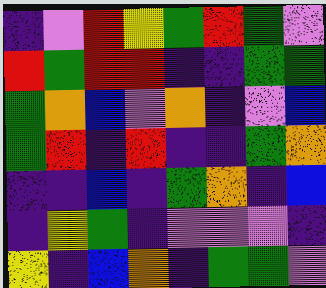[["indigo", "violet", "red", "yellow", "green", "red", "green", "violet"], ["red", "green", "red", "red", "indigo", "indigo", "green", "green"], ["green", "orange", "blue", "violet", "orange", "indigo", "violet", "blue"], ["green", "red", "indigo", "red", "indigo", "indigo", "green", "orange"], ["indigo", "indigo", "blue", "indigo", "green", "orange", "indigo", "blue"], ["indigo", "yellow", "green", "indigo", "violet", "violet", "violet", "indigo"], ["yellow", "indigo", "blue", "orange", "indigo", "green", "green", "violet"]]